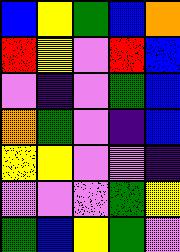[["blue", "yellow", "green", "blue", "orange"], ["red", "yellow", "violet", "red", "blue"], ["violet", "indigo", "violet", "green", "blue"], ["orange", "green", "violet", "indigo", "blue"], ["yellow", "yellow", "violet", "violet", "indigo"], ["violet", "violet", "violet", "green", "yellow"], ["green", "blue", "yellow", "green", "violet"]]